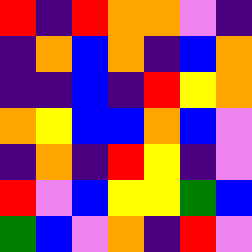[["red", "indigo", "red", "orange", "orange", "violet", "indigo"], ["indigo", "orange", "blue", "orange", "indigo", "blue", "orange"], ["indigo", "indigo", "blue", "indigo", "red", "yellow", "orange"], ["orange", "yellow", "blue", "blue", "orange", "blue", "violet"], ["indigo", "orange", "indigo", "red", "yellow", "indigo", "violet"], ["red", "violet", "blue", "yellow", "yellow", "green", "blue"], ["green", "blue", "violet", "orange", "indigo", "red", "violet"]]